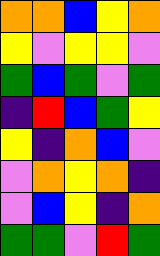[["orange", "orange", "blue", "yellow", "orange"], ["yellow", "violet", "yellow", "yellow", "violet"], ["green", "blue", "green", "violet", "green"], ["indigo", "red", "blue", "green", "yellow"], ["yellow", "indigo", "orange", "blue", "violet"], ["violet", "orange", "yellow", "orange", "indigo"], ["violet", "blue", "yellow", "indigo", "orange"], ["green", "green", "violet", "red", "green"]]